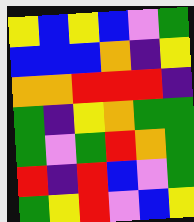[["yellow", "blue", "yellow", "blue", "violet", "green"], ["blue", "blue", "blue", "orange", "indigo", "yellow"], ["orange", "orange", "red", "red", "red", "indigo"], ["green", "indigo", "yellow", "orange", "green", "green"], ["green", "violet", "green", "red", "orange", "green"], ["red", "indigo", "red", "blue", "violet", "green"], ["green", "yellow", "red", "violet", "blue", "yellow"]]